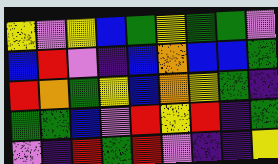[["yellow", "violet", "yellow", "blue", "green", "yellow", "green", "green", "violet"], ["blue", "red", "violet", "indigo", "blue", "orange", "blue", "blue", "green"], ["red", "orange", "green", "yellow", "blue", "orange", "yellow", "green", "indigo"], ["green", "green", "blue", "violet", "red", "yellow", "red", "indigo", "green"], ["violet", "indigo", "red", "green", "red", "violet", "indigo", "indigo", "yellow"]]